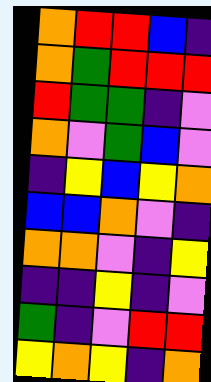[["orange", "red", "red", "blue", "indigo"], ["orange", "green", "red", "red", "red"], ["red", "green", "green", "indigo", "violet"], ["orange", "violet", "green", "blue", "violet"], ["indigo", "yellow", "blue", "yellow", "orange"], ["blue", "blue", "orange", "violet", "indigo"], ["orange", "orange", "violet", "indigo", "yellow"], ["indigo", "indigo", "yellow", "indigo", "violet"], ["green", "indigo", "violet", "red", "red"], ["yellow", "orange", "yellow", "indigo", "orange"]]